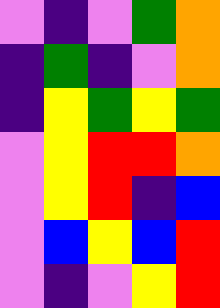[["violet", "indigo", "violet", "green", "orange"], ["indigo", "green", "indigo", "violet", "orange"], ["indigo", "yellow", "green", "yellow", "green"], ["violet", "yellow", "red", "red", "orange"], ["violet", "yellow", "red", "indigo", "blue"], ["violet", "blue", "yellow", "blue", "red"], ["violet", "indigo", "violet", "yellow", "red"]]